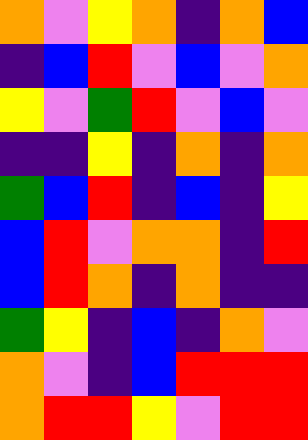[["orange", "violet", "yellow", "orange", "indigo", "orange", "blue"], ["indigo", "blue", "red", "violet", "blue", "violet", "orange"], ["yellow", "violet", "green", "red", "violet", "blue", "violet"], ["indigo", "indigo", "yellow", "indigo", "orange", "indigo", "orange"], ["green", "blue", "red", "indigo", "blue", "indigo", "yellow"], ["blue", "red", "violet", "orange", "orange", "indigo", "red"], ["blue", "red", "orange", "indigo", "orange", "indigo", "indigo"], ["green", "yellow", "indigo", "blue", "indigo", "orange", "violet"], ["orange", "violet", "indigo", "blue", "red", "red", "red"], ["orange", "red", "red", "yellow", "violet", "red", "red"]]